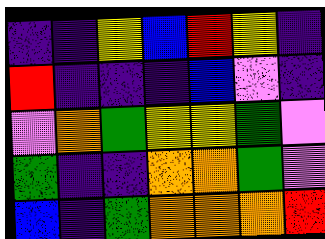[["indigo", "indigo", "yellow", "blue", "red", "yellow", "indigo"], ["red", "indigo", "indigo", "indigo", "blue", "violet", "indigo"], ["violet", "orange", "green", "yellow", "yellow", "green", "violet"], ["green", "indigo", "indigo", "orange", "orange", "green", "violet"], ["blue", "indigo", "green", "orange", "orange", "orange", "red"]]